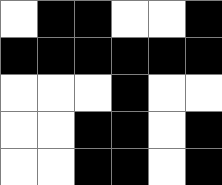[["white", "black", "black", "white", "white", "black"], ["black", "black", "black", "black", "black", "black"], ["white", "white", "white", "black", "white", "white"], ["white", "white", "black", "black", "white", "black"], ["white", "white", "black", "black", "white", "black"]]